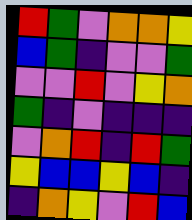[["red", "green", "violet", "orange", "orange", "yellow"], ["blue", "green", "indigo", "violet", "violet", "green"], ["violet", "violet", "red", "violet", "yellow", "orange"], ["green", "indigo", "violet", "indigo", "indigo", "indigo"], ["violet", "orange", "red", "indigo", "red", "green"], ["yellow", "blue", "blue", "yellow", "blue", "indigo"], ["indigo", "orange", "yellow", "violet", "red", "blue"]]